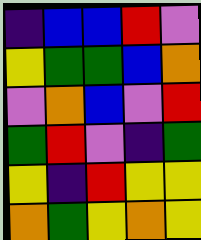[["indigo", "blue", "blue", "red", "violet"], ["yellow", "green", "green", "blue", "orange"], ["violet", "orange", "blue", "violet", "red"], ["green", "red", "violet", "indigo", "green"], ["yellow", "indigo", "red", "yellow", "yellow"], ["orange", "green", "yellow", "orange", "yellow"]]